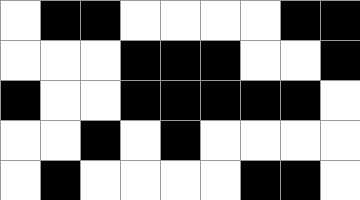[["white", "black", "black", "white", "white", "white", "white", "black", "black"], ["white", "white", "white", "black", "black", "black", "white", "white", "black"], ["black", "white", "white", "black", "black", "black", "black", "black", "white"], ["white", "white", "black", "white", "black", "white", "white", "white", "white"], ["white", "black", "white", "white", "white", "white", "black", "black", "white"]]